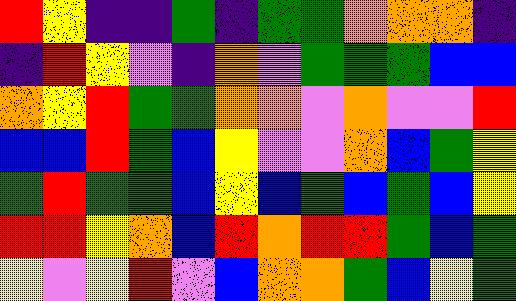[["red", "yellow", "indigo", "indigo", "green", "indigo", "green", "green", "orange", "orange", "orange", "indigo"], ["indigo", "red", "yellow", "violet", "indigo", "orange", "violet", "green", "green", "green", "blue", "blue"], ["orange", "yellow", "red", "green", "green", "orange", "orange", "violet", "orange", "violet", "violet", "red"], ["blue", "blue", "red", "green", "blue", "yellow", "violet", "violet", "orange", "blue", "green", "yellow"], ["green", "red", "green", "green", "blue", "yellow", "blue", "green", "blue", "green", "blue", "yellow"], ["red", "red", "yellow", "orange", "blue", "red", "orange", "red", "red", "green", "blue", "green"], ["yellow", "violet", "yellow", "red", "violet", "blue", "orange", "orange", "green", "blue", "yellow", "green"]]